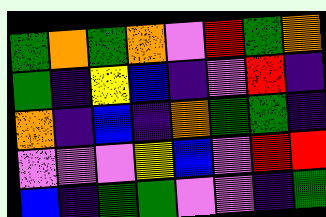[["green", "orange", "green", "orange", "violet", "red", "green", "orange"], ["green", "indigo", "yellow", "blue", "indigo", "violet", "red", "indigo"], ["orange", "indigo", "blue", "indigo", "orange", "green", "green", "indigo"], ["violet", "violet", "violet", "yellow", "blue", "violet", "red", "red"], ["blue", "indigo", "green", "green", "violet", "violet", "indigo", "green"]]